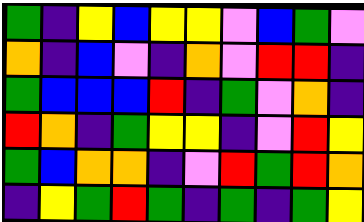[["green", "indigo", "yellow", "blue", "yellow", "yellow", "violet", "blue", "green", "violet"], ["orange", "indigo", "blue", "violet", "indigo", "orange", "violet", "red", "red", "indigo"], ["green", "blue", "blue", "blue", "red", "indigo", "green", "violet", "orange", "indigo"], ["red", "orange", "indigo", "green", "yellow", "yellow", "indigo", "violet", "red", "yellow"], ["green", "blue", "orange", "orange", "indigo", "violet", "red", "green", "red", "orange"], ["indigo", "yellow", "green", "red", "green", "indigo", "green", "indigo", "green", "yellow"]]